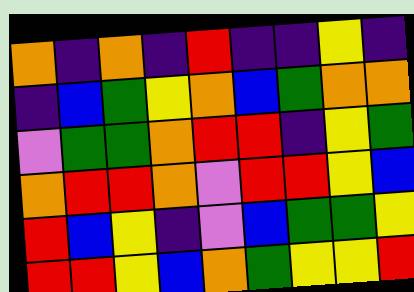[["orange", "indigo", "orange", "indigo", "red", "indigo", "indigo", "yellow", "indigo"], ["indigo", "blue", "green", "yellow", "orange", "blue", "green", "orange", "orange"], ["violet", "green", "green", "orange", "red", "red", "indigo", "yellow", "green"], ["orange", "red", "red", "orange", "violet", "red", "red", "yellow", "blue"], ["red", "blue", "yellow", "indigo", "violet", "blue", "green", "green", "yellow"], ["red", "red", "yellow", "blue", "orange", "green", "yellow", "yellow", "red"]]